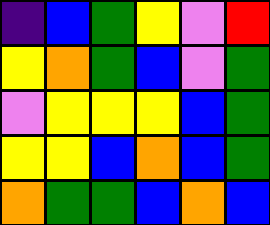[["indigo", "blue", "green", "yellow", "violet", "red"], ["yellow", "orange", "green", "blue", "violet", "green"], ["violet", "yellow", "yellow", "yellow", "blue", "green"], ["yellow", "yellow", "blue", "orange", "blue", "green"], ["orange", "green", "green", "blue", "orange", "blue"]]